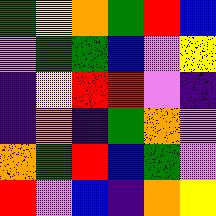[["green", "yellow", "orange", "green", "red", "blue"], ["violet", "green", "green", "blue", "violet", "yellow"], ["indigo", "yellow", "red", "red", "violet", "indigo"], ["indigo", "orange", "indigo", "green", "orange", "violet"], ["orange", "green", "red", "blue", "green", "violet"], ["red", "violet", "blue", "indigo", "orange", "yellow"]]